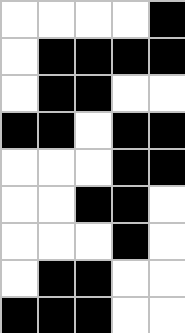[["white", "white", "white", "white", "black"], ["white", "black", "black", "black", "black"], ["white", "black", "black", "white", "white"], ["black", "black", "white", "black", "black"], ["white", "white", "white", "black", "black"], ["white", "white", "black", "black", "white"], ["white", "white", "white", "black", "white"], ["white", "black", "black", "white", "white"], ["black", "black", "black", "white", "white"]]